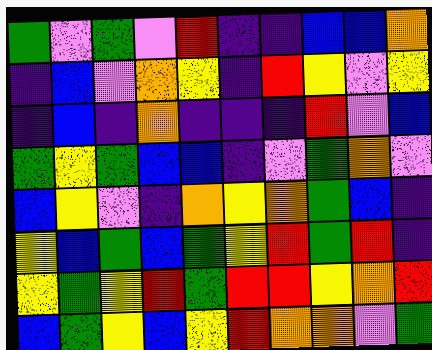[["green", "violet", "green", "violet", "red", "indigo", "indigo", "blue", "blue", "orange"], ["indigo", "blue", "violet", "orange", "yellow", "indigo", "red", "yellow", "violet", "yellow"], ["indigo", "blue", "indigo", "orange", "indigo", "indigo", "indigo", "red", "violet", "blue"], ["green", "yellow", "green", "blue", "blue", "indigo", "violet", "green", "orange", "violet"], ["blue", "yellow", "violet", "indigo", "orange", "yellow", "orange", "green", "blue", "indigo"], ["yellow", "blue", "green", "blue", "green", "yellow", "red", "green", "red", "indigo"], ["yellow", "green", "yellow", "red", "green", "red", "red", "yellow", "orange", "red"], ["blue", "green", "yellow", "blue", "yellow", "red", "orange", "orange", "violet", "green"]]